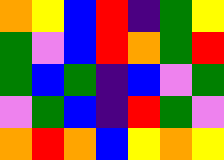[["orange", "yellow", "blue", "red", "indigo", "green", "yellow"], ["green", "violet", "blue", "red", "orange", "green", "red"], ["green", "blue", "green", "indigo", "blue", "violet", "green"], ["violet", "green", "blue", "indigo", "red", "green", "violet"], ["orange", "red", "orange", "blue", "yellow", "orange", "yellow"]]